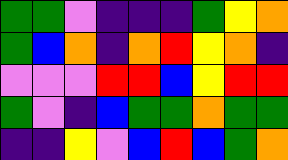[["green", "green", "violet", "indigo", "indigo", "indigo", "green", "yellow", "orange"], ["green", "blue", "orange", "indigo", "orange", "red", "yellow", "orange", "indigo"], ["violet", "violet", "violet", "red", "red", "blue", "yellow", "red", "red"], ["green", "violet", "indigo", "blue", "green", "green", "orange", "green", "green"], ["indigo", "indigo", "yellow", "violet", "blue", "red", "blue", "green", "orange"]]